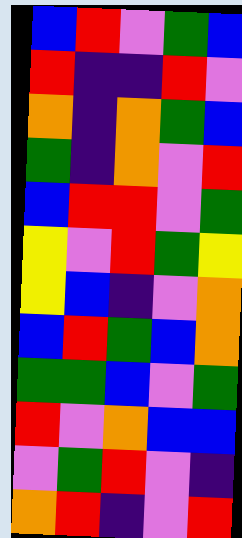[["blue", "red", "violet", "green", "blue"], ["red", "indigo", "indigo", "red", "violet"], ["orange", "indigo", "orange", "green", "blue"], ["green", "indigo", "orange", "violet", "red"], ["blue", "red", "red", "violet", "green"], ["yellow", "violet", "red", "green", "yellow"], ["yellow", "blue", "indigo", "violet", "orange"], ["blue", "red", "green", "blue", "orange"], ["green", "green", "blue", "violet", "green"], ["red", "violet", "orange", "blue", "blue"], ["violet", "green", "red", "violet", "indigo"], ["orange", "red", "indigo", "violet", "red"]]